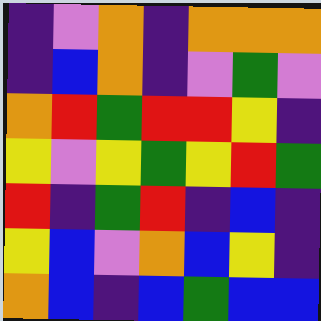[["indigo", "violet", "orange", "indigo", "orange", "orange", "orange"], ["indigo", "blue", "orange", "indigo", "violet", "green", "violet"], ["orange", "red", "green", "red", "red", "yellow", "indigo"], ["yellow", "violet", "yellow", "green", "yellow", "red", "green"], ["red", "indigo", "green", "red", "indigo", "blue", "indigo"], ["yellow", "blue", "violet", "orange", "blue", "yellow", "indigo"], ["orange", "blue", "indigo", "blue", "green", "blue", "blue"]]